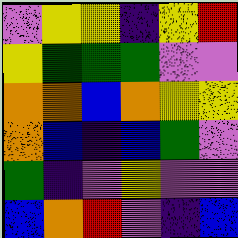[["violet", "yellow", "yellow", "indigo", "yellow", "red"], ["yellow", "green", "green", "green", "violet", "violet"], ["orange", "orange", "blue", "orange", "yellow", "yellow"], ["orange", "blue", "indigo", "blue", "green", "violet"], ["green", "indigo", "violet", "yellow", "violet", "violet"], ["blue", "orange", "red", "violet", "indigo", "blue"]]